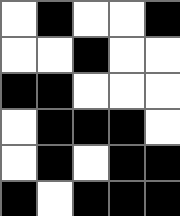[["white", "black", "white", "white", "black"], ["white", "white", "black", "white", "white"], ["black", "black", "white", "white", "white"], ["white", "black", "black", "black", "white"], ["white", "black", "white", "black", "black"], ["black", "white", "black", "black", "black"]]